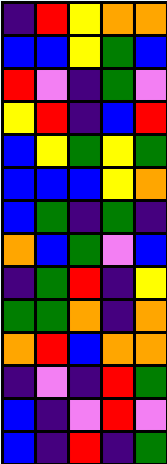[["indigo", "red", "yellow", "orange", "orange"], ["blue", "blue", "yellow", "green", "blue"], ["red", "violet", "indigo", "green", "violet"], ["yellow", "red", "indigo", "blue", "red"], ["blue", "yellow", "green", "yellow", "green"], ["blue", "blue", "blue", "yellow", "orange"], ["blue", "green", "indigo", "green", "indigo"], ["orange", "blue", "green", "violet", "blue"], ["indigo", "green", "red", "indigo", "yellow"], ["green", "green", "orange", "indigo", "orange"], ["orange", "red", "blue", "orange", "orange"], ["indigo", "violet", "indigo", "red", "green"], ["blue", "indigo", "violet", "red", "violet"], ["blue", "indigo", "red", "indigo", "green"]]